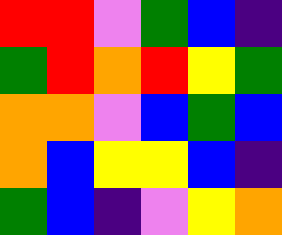[["red", "red", "violet", "green", "blue", "indigo"], ["green", "red", "orange", "red", "yellow", "green"], ["orange", "orange", "violet", "blue", "green", "blue"], ["orange", "blue", "yellow", "yellow", "blue", "indigo"], ["green", "blue", "indigo", "violet", "yellow", "orange"]]